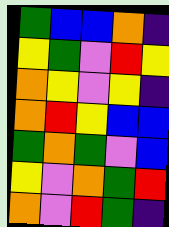[["green", "blue", "blue", "orange", "indigo"], ["yellow", "green", "violet", "red", "yellow"], ["orange", "yellow", "violet", "yellow", "indigo"], ["orange", "red", "yellow", "blue", "blue"], ["green", "orange", "green", "violet", "blue"], ["yellow", "violet", "orange", "green", "red"], ["orange", "violet", "red", "green", "indigo"]]